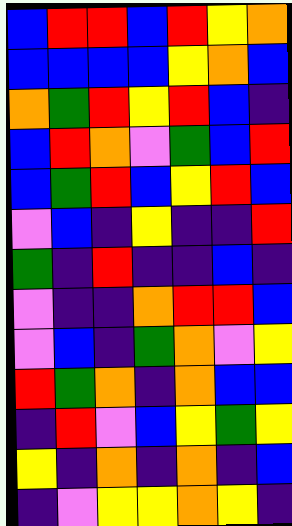[["blue", "red", "red", "blue", "red", "yellow", "orange"], ["blue", "blue", "blue", "blue", "yellow", "orange", "blue"], ["orange", "green", "red", "yellow", "red", "blue", "indigo"], ["blue", "red", "orange", "violet", "green", "blue", "red"], ["blue", "green", "red", "blue", "yellow", "red", "blue"], ["violet", "blue", "indigo", "yellow", "indigo", "indigo", "red"], ["green", "indigo", "red", "indigo", "indigo", "blue", "indigo"], ["violet", "indigo", "indigo", "orange", "red", "red", "blue"], ["violet", "blue", "indigo", "green", "orange", "violet", "yellow"], ["red", "green", "orange", "indigo", "orange", "blue", "blue"], ["indigo", "red", "violet", "blue", "yellow", "green", "yellow"], ["yellow", "indigo", "orange", "indigo", "orange", "indigo", "blue"], ["indigo", "violet", "yellow", "yellow", "orange", "yellow", "indigo"]]